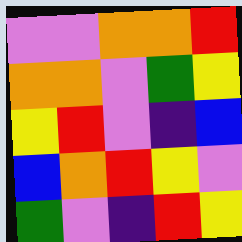[["violet", "violet", "orange", "orange", "red"], ["orange", "orange", "violet", "green", "yellow"], ["yellow", "red", "violet", "indigo", "blue"], ["blue", "orange", "red", "yellow", "violet"], ["green", "violet", "indigo", "red", "yellow"]]